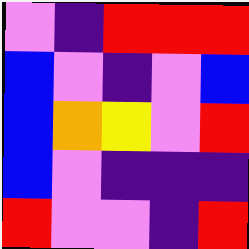[["violet", "indigo", "red", "red", "red"], ["blue", "violet", "indigo", "violet", "blue"], ["blue", "orange", "yellow", "violet", "red"], ["blue", "violet", "indigo", "indigo", "indigo"], ["red", "violet", "violet", "indigo", "red"]]